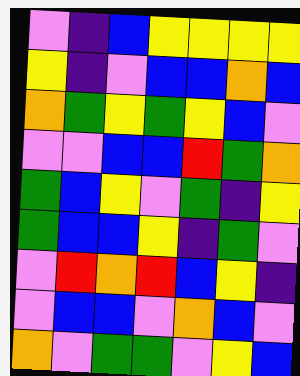[["violet", "indigo", "blue", "yellow", "yellow", "yellow", "yellow"], ["yellow", "indigo", "violet", "blue", "blue", "orange", "blue"], ["orange", "green", "yellow", "green", "yellow", "blue", "violet"], ["violet", "violet", "blue", "blue", "red", "green", "orange"], ["green", "blue", "yellow", "violet", "green", "indigo", "yellow"], ["green", "blue", "blue", "yellow", "indigo", "green", "violet"], ["violet", "red", "orange", "red", "blue", "yellow", "indigo"], ["violet", "blue", "blue", "violet", "orange", "blue", "violet"], ["orange", "violet", "green", "green", "violet", "yellow", "blue"]]